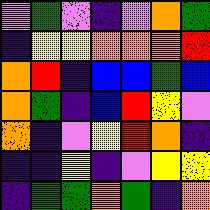[["violet", "green", "violet", "indigo", "violet", "orange", "green"], ["indigo", "yellow", "yellow", "orange", "orange", "orange", "red"], ["orange", "red", "indigo", "blue", "blue", "green", "blue"], ["orange", "green", "indigo", "blue", "red", "yellow", "violet"], ["orange", "indigo", "violet", "yellow", "red", "orange", "indigo"], ["indigo", "indigo", "yellow", "indigo", "violet", "yellow", "yellow"], ["indigo", "green", "green", "orange", "green", "indigo", "orange"]]